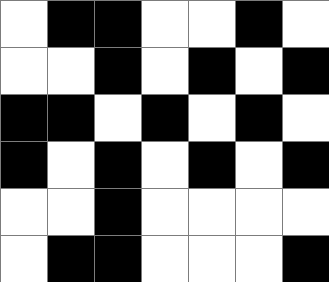[["white", "black", "black", "white", "white", "black", "white"], ["white", "white", "black", "white", "black", "white", "black"], ["black", "black", "white", "black", "white", "black", "white"], ["black", "white", "black", "white", "black", "white", "black"], ["white", "white", "black", "white", "white", "white", "white"], ["white", "black", "black", "white", "white", "white", "black"]]